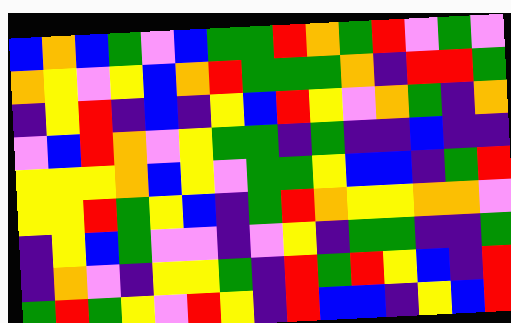[["blue", "orange", "blue", "green", "violet", "blue", "green", "green", "red", "orange", "green", "red", "violet", "green", "violet"], ["orange", "yellow", "violet", "yellow", "blue", "orange", "red", "green", "green", "green", "orange", "indigo", "red", "red", "green"], ["indigo", "yellow", "red", "indigo", "blue", "indigo", "yellow", "blue", "red", "yellow", "violet", "orange", "green", "indigo", "orange"], ["violet", "blue", "red", "orange", "violet", "yellow", "green", "green", "indigo", "green", "indigo", "indigo", "blue", "indigo", "indigo"], ["yellow", "yellow", "yellow", "orange", "blue", "yellow", "violet", "green", "green", "yellow", "blue", "blue", "indigo", "green", "red"], ["yellow", "yellow", "red", "green", "yellow", "blue", "indigo", "green", "red", "orange", "yellow", "yellow", "orange", "orange", "violet"], ["indigo", "yellow", "blue", "green", "violet", "violet", "indigo", "violet", "yellow", "indigo", "green", "green", "indigo", "indigo", "green"], ["indigo", "orange", "violet", "indigo", "yellow", "yellow", "green", "indigo", "red", "green", "red", "yellow", "blue", "indigo", "red"], ["green", "red", "green", "yellow", "violet", "red", "yellow", "indigo", "red", "blue", "blue", "indigo", "yellow", "blue", "red"]]